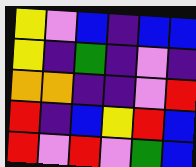[["yellow", "violet", "blue", "indigo", "blue", "blue"], ["yellow", "indigo", "green", "indigo", "violet", "indigo"], ["orange", "orange", "indigo", "indigo", "violet", "red"], ["red", "indigo", "blue", "yellow", "red", "blue"], ["red", "violet", "red", "violet", "green", "blue"]]